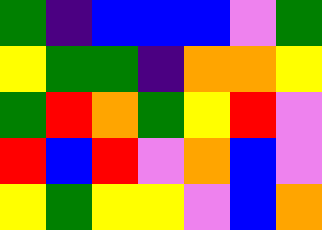[["green", "indigo", "blue", "blue", "blue", "violet", "green"], ["yellow", "green", "green", "indigo", "orange", "orange", "yellow"], ["green", "red", "orange", "green", "yellow", "red", "violet"], ["red", "blue", "red", "violet", "orange", "blue", "violet"], ["yellow", "green", "yellow", "yellow", "violet", "blue", "orange"]]